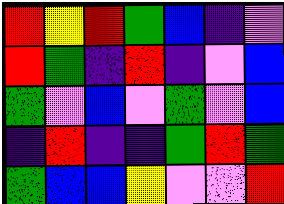[["red", "yellow", "red", "green", "blue", "indigo", "violet"], ["red", "green", "indigo", "red", "indigo", "violet", "blue"], ["green", "violet", "blue", "violet", "green", "violet", "blue"], ["indigo", "red", "indigo", "indigo", "green", "red", "green"], ["green", "blue", "blue", "yellow", "violet", "violet", "red"]]